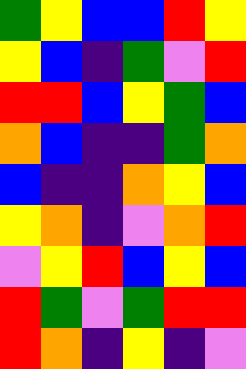[["green", "yellow", "blue", "blue", "red", "yellow"], ["yellow", "blue", "indigo", "green", "violet", "red"], ["red", "red", "blue", "yellow", "green", "blue"], ["orange", "blue", "indigo", "indigo", "green", "orange"], ["blue", "indigo", "indigo", "orange", "yellow", "blue"], ["yellow", "orange", "indigo", "violet", "orange", "red"], ["violet", "yellow", "red", "blue", "yellow", "blue"], ["red", "green", "violet", "green", "red", "red"], ["red", "orange", "indigo", "yellow", "indigo", "violet"]]